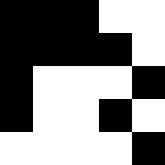[["black", "black", "black", "white", "white"], ["black", "black", "black", "black", "white"], ["black", "white", "white", "white", "black"], ["black", "white", "white", "black", "white"], ["white", "white", "white", "white", "black"]]